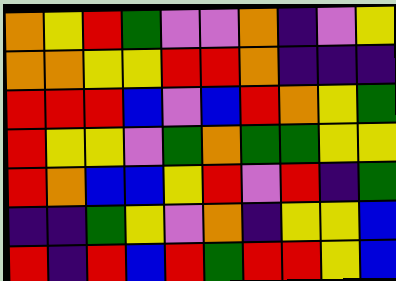[["orange", "yellow", "red", "green", "violet", "violet", "orange", "indigo", "violet", "yellow"], ["orange", "orange", "yellow", "yellow", "red", "red", "orange", "indigo", "indigo", "indigo"], ["red", "red", "red", "blue", "violet", "blue", "red", "orange", "yellow", "green"], ["red", "yellow", "yellow", "violet", "green", "orange", "green", "green", "yellow", "yellow"], ["red", "orange", "blue", "blue", "yellow", "red", "violet", "red", "indigo", "green"], ["indigo", "indigo", "green", "yellow", "violet", "orange", "indigo", "yellow", "yellow", "blue"], ["red", "indigo", "red", "blue", "red", "green", "red", "red", "yellow", "blue"]]